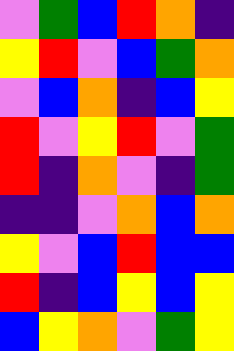[["violet", "green", "blue", "red", "orange", "indigo"], ["yellow", "red", "violet", "blue", "green", "orange"], ["violet", "blue", "orange", "indigo", "blue", "yellow"], ["red", "violet", "yellow", "red", "violet", "green"], ["red", "indigo", "orange", "violet", "indigo", "green"], ["indigo", "indigo", "violet", "orange", "blue", "orange"], ["yellow", "violet", "blue", "red", "blue", "blue"], ["red", "indigo", "blue", "yellow", "blue", "yellow"], ["blue", "yellow", "orange", "violet", "green", "yellow"]]